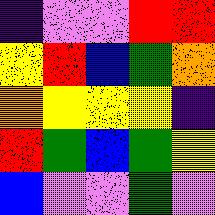[["indigo", "violet", "violet", "red", "red"], ["yellow", "red", "blue", "green", "orange"], ["orange", "yellow", "yellow", "yellow", "indigo"], ["red", "green", "blue", "green", "yellow"], ["blue", "violet", "violet", "green", "violet"]]